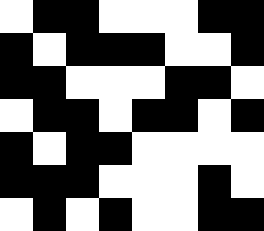[["white", "black", "black", "white", "white", "white", "black", "black"], ["black", "white", "black", "black", "black", "white", "white", "black"], ["black", "black", "white", "white", "white", "black", "black", "white"], ["white", "black", "black", "white", "black", "black", "white", "black"], ["black", "white", "black", "black", "white", "white", "white", "white"], ["black", "black", "black", "white", "white", "white", "black", "white"], ["white", "black", "white", "black", "white", "white", "black", "black"]]